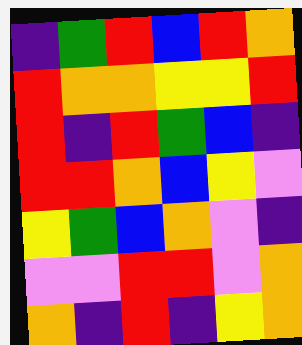[["indigo", "green", "red", "blue", "red", "orange"], ["red", "orange", "orange", "yellow", "yellow", "red"], ["red", "indigo", "red", "green", "blue", "indigo"], ["red", "red", "orange", "blue", "yellow", "violet"], ["yellow", "green", "blue", "orange", "violet", "indigo"], ["violet", "violet", "red", "red", "violet", "orange"], ["orange", "indigo", "red", "indigo", "yellow", "orange"]]